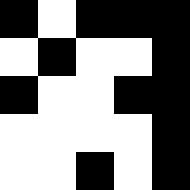[["black", "white", "black", "black", "black"], ["white", "black", "white", "white", "black"], ["black", "white", "white", "black", "black"], ["white", "white", "white", "white", "black"], ["white", "white", "black", "white", "black"]]